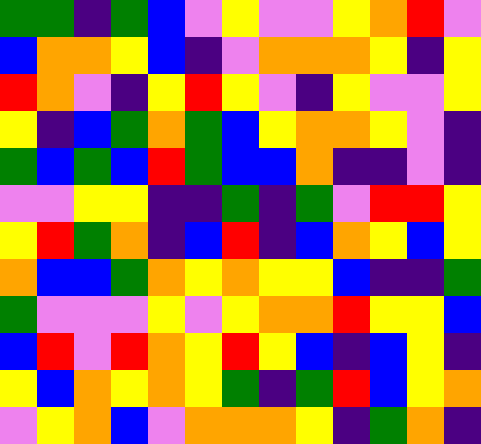[["green", "green", "indigo", "green", "blue", "violet", "yellow", "violet", "violet", "yellow", "orange", "red", "violet"], ["blue", "orange", "orange", "yellow", "blue", "indigo", "violet", "orange", "orange", "orange", "yellow", "indigo", "yellow"], ["red", "orange", "violet", "indigo", "yellow", "red", "yellow", "violet", "indigo", "yellow", "violet", "violet", "yellow"], ["yellow", "indigo", "blue", "green", "orange", "green", "blue", "yellow", "orange", "orange", "yellow", "violet", "indigo"], ["green", "blue", "green", "blue", "red", "green", "blue", "blue", "orange", "indigo", "indigo", "violet", "indigo"], ["violet", "violet", "yellow", "yellow", "indigo", "indigo", "green", "indigo", "green", "violet", "red", "red", "yellow"], ["yellow", "red", "green", "orange", "indigo", "blue", "red", "indigo", "blue", "orange", "yellow", "blue", "yellow"], ["orange", "blue", "blue", "green", "orange", "yellow", "orange", "yellow", "yellow", "blue", "indigo", "indigo", "green"], ["green", "violet", "violet", "violet", "yellow", "violet", "yellow", "orange", "orange", "red", "yellow", "yellow", "blue"], ["blue", "red", "violet", "red", "orange", "yellow", "red", "yellow", "blue", "indigo", "blue", "yellow", "indigo"], ["yellow", "blue", "orange", "yellow", "orange", "yellow", "green", "indigo", "green", "red", "blue", "yellow", "orange"], ["violet", "yellow", "orange", "blue", "violet", "orange", "orange", "orange", "yellow", "indigo", "green", "orange", "indigo"]]